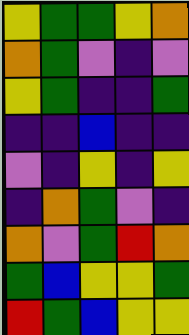[["yellow", "green", "green", "yellow", "orange"], ["orange", "green", "violet", "indigo", "violet"], ["yellow", "green", "indigo", "indigo", "green"], ["indigo", "indigo", "blue", "indigo", "indigo"], ["violet", "indigo", "yellow", "indigo", "yellow"], ["indigo", "orange", "green", "violet", "indigo"], ["orange", "violet", "green", "red", "orange"], ["green", "blue", "yellow", "yellow", "green"], ["red", "green", "blue", "yellow", "yellow"]]